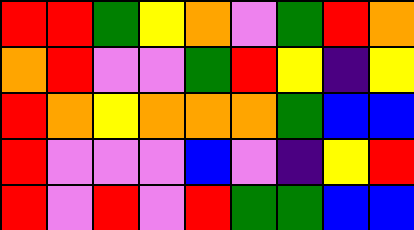[["red", "red", "green", "yellow", "orange", "violet", "green", "red", "orange"], ["orange", "red", "violet", "violet", "green", "red", "yellow", "indigo", "yellow"], ["red", "orange", "yellow", "orange", "orange", "orange", "green", "blue", "blue"], ["red", "violet", "violet", "violet", "blue", "violet", "indigo", "yellow", "red"], ["red", "violet", "red", "violet", "red", "green", "green", "blue", "blue"]]